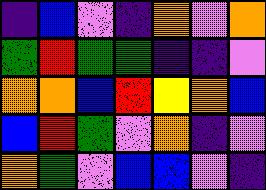[["indigo", "blue", "violet", "indigo", "orange", "violet", "orange"], ["green", "red", "green", "green", "indigo", "indigo", "violet"], ["orange", "orange", "blue", "red", "yellow", "orange", "blue"], ["blue", "red", "green", "violet", "orange", "indigo", "violet"], ["orange", "green", "violet", "blue", "blue", "violet", "indigo"]]